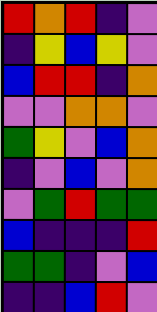[["red", "orange", "red", "indigo", "violet"], ["indigo", "yellow", "blue", "yellow", "violet"], ["blue", "red", "red", "indigo", "orange"], ["violet", "violet", "orange", "orange", "violet"], ["green", "yellow", "violet", "blue", "orange"], ["indigo", "violet", "blue", "violet", "orange"], ["violet", "green", "red", "green", "green"], ["blue", "indigo", "indigo", "indigo", "red"], ["green", "green", "indigo", "violet", "blue"], ["indigo", "indigo", "blue", "red", "violet"]]